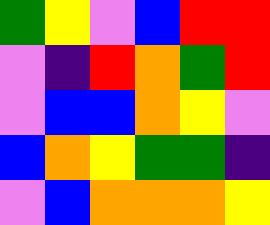[["green", "yellow", "violet", "blue", "red", "red"], ["violet", "indigo", "red", "orange", "green", "red"], ["violet", "blue", "blue", "orange", "yellow", "violet"], ["blue", "orange", "yellow", "green", "green", "indigo"], ["violet", "blue", "orange", "orange", "orange", "yellow"]]